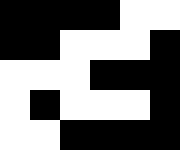[["black", "black", "black", "black", "white", "white"], ["black", "black", "white", "white", "white", "black"], ["white", "white", "white", "black", "black", "black"], ["white", "black", "white", "white", "white", "black"], ["white", "white", "black", "black", "black", "black"]]